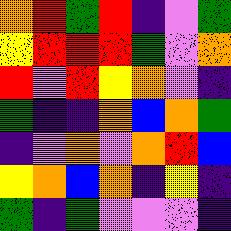[["orange", "red", "green", "red", "indigo", "violet", "green"], ["yellow", "red", "red", "red", "green", "violet", "orange"], ["red", "violet", "red", "yellow", "orange", "violet", "indigo"], ["green", "indigo", "indigo", "orange", "blue", "orange", "green"], ["indigo", "violet", "orange", "violet", "orange", "red", "blue"], ["yellow", "orange", "blue", "orange", "indigo", "yellow", "indigo"], ["green", "indigo", "green", "violet", "violet", "violet", "indigo"]]